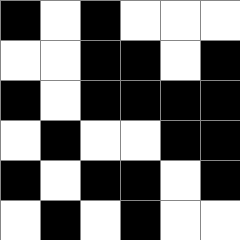[["black", "white", "black", "white", "white", "white"], ["white", "white", "black", "black", "white", "black"], ["black", "white", "black", "black", "black", "black"], ["white", "black", "white", "white", "black", "black"], ["black", "white", "black", "black", "white", "black"], ["white", "black", "white", "black", "white", "white"]]